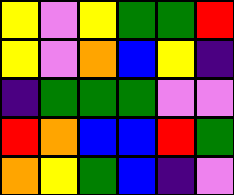[["yellow", "violet", "yellow", "green", "green", "red"], ["yellow", "violet", "orange", "blue", "yellow", "indigo"], ["indigo", "green", "green", "green", "violet", "violet"], ["red", "orange", "blue", "blue", "red", "green"], ["orange", "yellow", "green", "blue", "indigo", "violet"]]